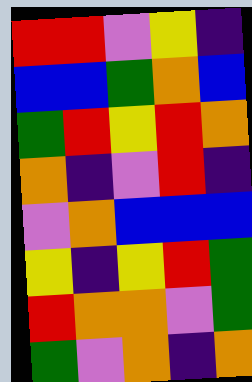[["red", "red", "violet", "yellow", "indigo"], ["blue", "blue", "green", "orange", "blue"], ["green", "red", "yellow", "red", "orange"], ["orange", "indigo", "violet", "red", "indigo"], ["violet", "orange", "blue", "blue", "blue"], ["yellow", "indigo", "yellow", "red", "green"], ["red", "orange", "orange", "violet", "green"], ["green", "violet", "orange", "indigo", "orange"]]